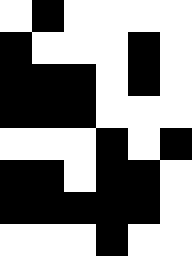[["white", "black", "white", "white", "white", "white"], ["black", "white", "white", "white", "black", "white"], ["black", "black", "black", "white", "black", "white"], ["black", "black", "black", "white", "white", "white"], ["white", "white", "white", "black", "white", "black"], ["black", "black", "white", "black", "black", "white"], ["black", "black", "black", "black", "black", "white"], ["white", "white", "white", "black", "white", "white"]]